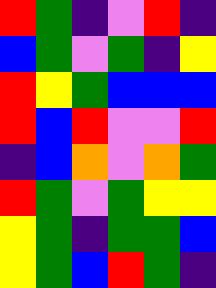[["red", "green", "indigo", "violet", "red", "indigo"], ["blue", "green", "violet", "green", "indigo", "yellow"], ["red", "yellow", "green", "blue", "blue", "blue"], ["red", "blue", "red", "violet", "violet", "red"], ["indigo", "blue", "orange", "violet", "orange", "green"], ["red", "green", "violet", "green", "yellow", "yellow"], ["yellow", "green", "indigo", "green", "green", "blue"], ["yellow", "green", "blue", "red", "green", "indigo"]]